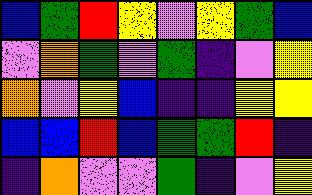[["blue", "green", "red", "yellow", "violet", "yellow", "green", "blue"], ["violet", "orange", "green", "violet", "green", "indigo", "violet", "yellow"], ["orange", "violet", "yellow", "blue", "indigo", "indigo", "yellow", "yellow"], ["blue", "blue", "red", "blue", "green", "green", "red", "indigo"], ["indigo", "orange", "violet", "violet", "green", "indigo", "violet", "yellow"]]